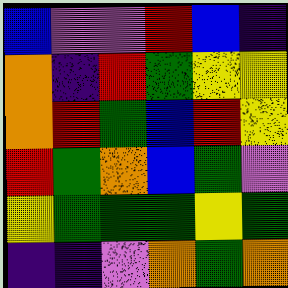[["blue", "violet", "violet", "red", "blue", "indigo"], ["orange", "indigo", "red", "green", "yellow", "yellow"], ["orange", "red", "green", "blue", "red", "yellow"], ["red", "green", "orange", "blue", "green", "violet"], ["yellow", "green", "green", "green", "yellow", "green"], ["indigo", "indigo", "violet", "orange", "green", "orange"]]